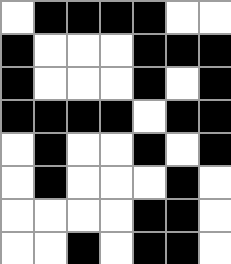[["white", "black", "black", "black", "black", "white", "white"], ["black", "white", "white", "white", "black", "black", "black"], ["black", "white", "white", "white", "black", "white", "black"], ["black", "black", "black", "black", "white", "black", "black"], ["white", "black", "white", "white", "black", "white", "black"], ["white", "black", "white", "white", "white", "black", "white"], ["white", "white", "white", "white", "black", "black", "white"], ["white", "white", "black", "white", "black", "black", "white"]]